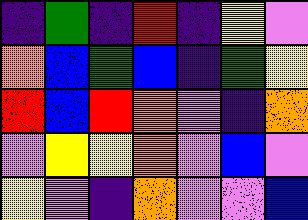[["indigo", "green", "indigo", "red", "indigo", "yellow", "violet"], ["orange", "blue", "green", "blue", "indigo", "green", "yellow"], ["red", "blue", "red", "orange", "violet", "indigo", "orange"], ["violet", "yellow", "yellow", "orange", "violet", "blue", "violet"], ["yellow", "violet", "indigo", "orange", "violet", "violet", "blue"]]